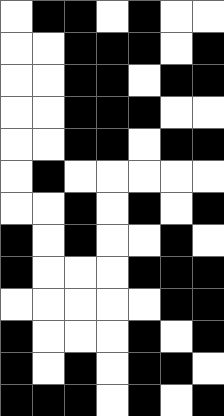[["white", "black", "black", "white", "black", "white", "white"], ["white", "white", "black", "black", "black", "white", "black"], ["white", "white", "black", "black", "white", "black", "black"], ["white", "white", "black", "black", "black", "white", "white"], ["white", "white", "black", "black", "white", "black", "black"], ["white", "black", "white", "white", "white", "white", "white"], ["white", "white", "black", "white", "black", "white", "black"], ["black", "white", "black", "white", "white", "black", "white"], ["black", "white", "white", "white", "black", "black", "black"], ["white", "white", "white", "white", "white", "black", "black"], ["black", "white", "white", "white", "black", "white", "black"], ["black", "white", "black", "white", "black", "black", "white"], ["black", "black", "black", "white", "black", "white", "black"]]